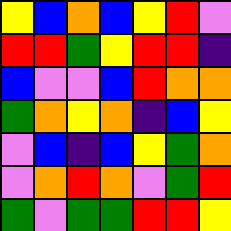[["yellow", "blue", "orange", "blue", "yellow", "red", "violet"], ["red", "red", "green", "yellow", "red", "red", "indigo"], ["blue", "violet", "violet", "blue", "red", "orange", "orange"], ["green", "orange", "yellow", "orange", "indigo", "blue", "yellow"], ["violet", "blue", "indigo", "blue", "yellow", "green", "orange"], ["violet", "orange", "red", "orange", "violet", "green", "red"], ["green", "violet", "green", "green", "red", "red", "yellow"]]